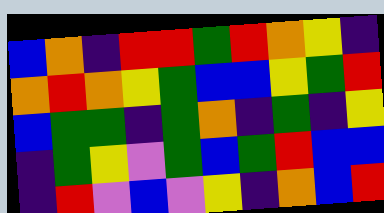[["blue", "orange", "indigo", "red", "red", "green", "red", "orange", "yellow", "indigo"], ["orange", "red", "orange", "yellow", "green", "blue", "blue", "yellow", "green", "red"], ["blue", "green", "green", "indigo", "green", "orange", "indigo", "green", "indigo", "yellow"], ["indigo", "green", "yellow", "violet", "green", "blue", "green", "red", "blue", "blue"], ["indigo", "red", "violet", "blue", "violet", "yellow", "indigo", "orange", "blue", "red"]]